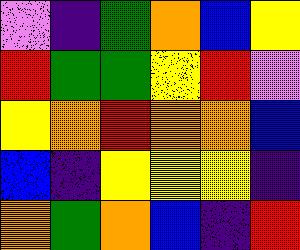[["violet", "indigo", "green", "orange", "blue", "yellow"], ["red", "green", "green", "yellow", "red", "violet"], ["yellow", "orange", "red", "orange", "orange", "blue"], ["blue", "indigo", "yellow", "yellow", "yellow", "indigo"], ["orange", "green", "orange", "blue", "indigo", "red"]]